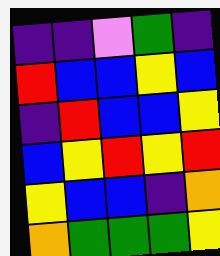[["indigo", "indigo", "violet", "green", "indigo"], ["red", "blue", "blue", "yellow", "blue"], ["indigo", "red", "blue", "blue", "yellow"], ["blue", "yellow", "red", "yellow", "red"], ["yellow", "blue", "blue", "indigo", "orange"], ["orange", "green", "green", "green", "yellow"]]